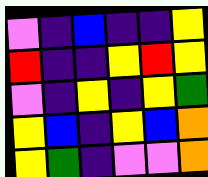[["violet", "indigo", "blue", "indigo", "indigo", "yellow"], ["red", "indigo", "indigo", "yellow", "red", "yellow"], ["violet", "indigo", "yellow", "indigo", "yellow", "green"], ["yellow", "blue", "indigo", "yellow", "blue", "orange"], ["yellow", "green", "indigo", "violet", "violet", "orange"]]